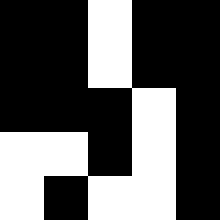[["black", "black", "white", "black", "black"], ["black", "black", "white", "black", "black"], ["black", "black", "black", "white", "black"], ["white", "white", "black", "white", "black"], ["white", "black", "white", "white", "black"]]